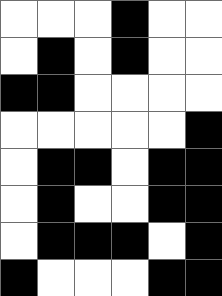[["white", "white", "white", "black", "white", "white"], ["white", "black", "white", "black", "white", "white"], ["black", "black", "white", "white", "white", "white"], ["white", "white", "white", "white", "white", "black"], ["white", "black", "black", "white", "black", "black"], ["white", "black", "white", "white", "black", "black"], ["white", "black", "black", "black", "white", "black"], ["black", "white", "white", "white", "black", "black"]]